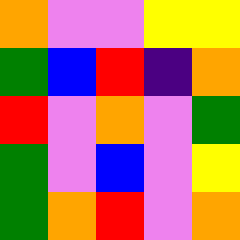[["orange", "violet", "violet", "yellow", "yellow"], ["green", "blue", "red", "indigo", "orange"], ["red", "violet", "orange", "violet", "green"], ["green", "violet", "blue", "violet", "yellow"], ["green", "orange", "red", "violet", "orange"]]